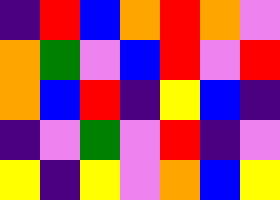[["indigo", "red", "blue", "orange", "red", "orange", "violet"], ["orange", "green", "violet", "blue", "red", "violet", "red"], ["orange", "blue", "red", "indigo", "yellow", "blue", "indigo"], ["indigo", "violet", "green", "violet", "red", "indigo", "violet"], ["yellow", "indigo", "yellow", "violet", "orange", "blue", "yellow"]]